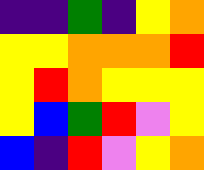[["indigo", "indigo", "green", "indigo", "yellow", "orange"], ["yellow", "yellow", "orange", "orange", "orange", "red"], ["yellow", "red", "orange", "yellow", "yellow", "yellow"], ["yellow", "blue", "green", "red", "violet", "yellow"], ["blue", "indigo", "red", "violet", "yellow", "orange"]]